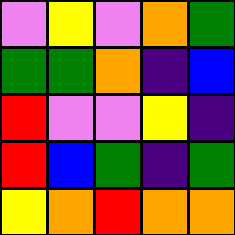[["violet", "yellow", "violet", "orange", "green"], ["green", "green", "orange", "indigo", "blue"], ["red", "violet", "violet", "yellow", "indigo"], ["red", "blue", "green", "indigo", "green"], ["yellow", "orange", "red", "orange", "orange"]]